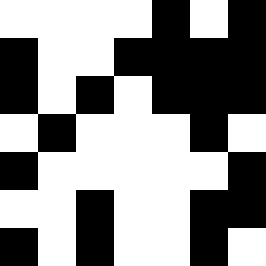[["white", "white", "white", "white", "black", "white", "black"], ["black", "white", "white", "black", "black", "black", "black"], ["black", "white", "black", "white", "black", "black", "black"], ["white", "black", "white", "white", "white", "black", "white"], ["black", "white", "white", "white", "white", "white", "black"], ["white", "white", "black", "white", "white", "black", "black"], ["black", "white", "black", "white", "white", "black", "white"]]